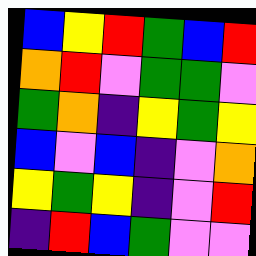[["blue", "yellow", "red", "green", "blue", "red"], ["orange", "red", "violet", "green", "green", "violet"], ["green", "orange", "indigo", "yellow", "green", "yellow"], ["blue", "violet", "blue", "indigo", "violet", "orange"], ["yellow", "green", "yellow", "indigo", "violet", "red"], ["indigo", "red", "blue", "green", "violet", "violet"]]